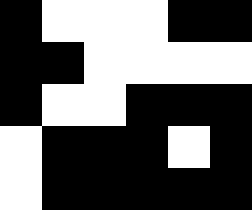[["black", "white", "white", "white", "black", "black"], ["black", "black", "white", "white", "white", "white"], ["black", "white", "white", "black", "black", "black"], ["white", "black", "black", "black", "white", "black"], ["white", "black", "black", "black", "black", "black"]]